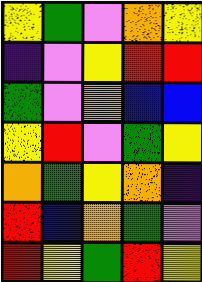[["yellow", "green", "violet", "orange", "yellow"], ["indigo", "violet", "yellow", "red", "red"], ["green", "violet", "orange", "blue", "blue"], ["yellow", "red", "violet", "green", "yellow"], ["orange", "green", "yellow", "orange", "indigo"], ["red", "blue", "orange", "green", "violet"], ["red", "yellow", "green", "red", "yellow"]]